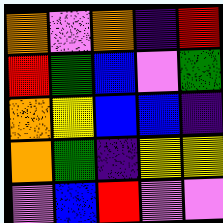[["orange", "violet", "orange", "indigo", "red"], ["red", "green", "blue", "violet", "green"], ["orange", "yellow", "blue", "blue", "indigo"], ["orange", "green", "indigo", "yellow", "yellow"], ["violet", "blue", "red", "violet", "violet"]]